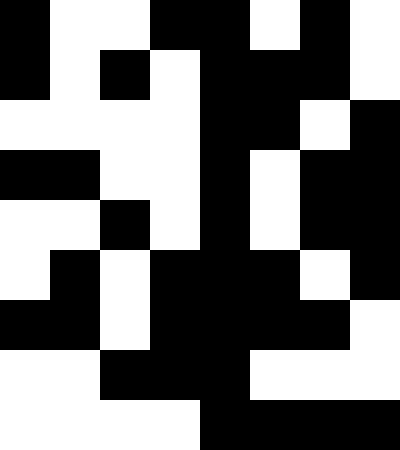[["black", "white", "white", "black", "black", "white", "black", "white"], ["black", "white", "black", "white", "black", "black", "black", "white"], ["white", "white", "white", "white", "black", "black", "white", "black"], ["black", "black", "white", "white", "black", "white", "black", "black"], ["white", "white", "black", "white", "black", "white", "black", "black"], ["white", "black", "white", "black", "black", "black", "white", "black"], ["black", "black", "white", "black", "black", "black", "black", "white"], ["white", "white", "black", "black", "black", "white", "white", "white"], ["white", "white", "white", "white", "black", "black", "black", "black"]]